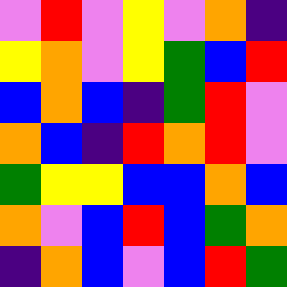[["violet", "red", "violet", "yellow", "violet", "orange", "indigo"], ["yellow", "orange", "violet", "yellow", "green", "blue", "red"], ["blue", "orange", "blue", "indigo", "green", "red", "violet"], ["orange", "blue", "indigo", "red", "orange", "red", "violet"], ["green", "yellow", "yellow", "blue", "blue", "orange", "blue"], ["orange", "violet", "blue", "red", "blue", "green", "orange"], ["indigo", "orange", "blue", "violet", "blue", "red", "green"]]